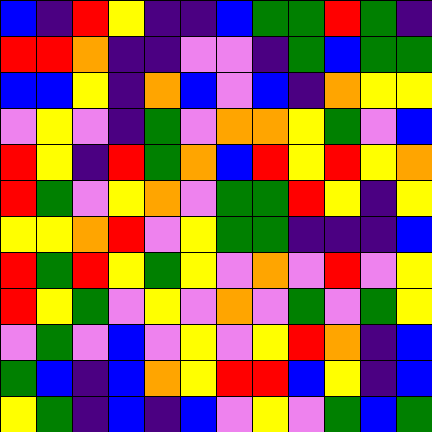[["blue", "indigo", "red", "yellow", "indigo", "indigo", "blue", "green", "green", "red", "green", "indigo"], ["red", "red", "orange", "indigo", "indigo", "violet", "violet", "indigo", "green", "blue", "green", "green"], ["blue", "blue", "yellow", "indigo", "orange", "blue", "violet", "blue", "indigo", "orange", "yellow", "yellow"], ["violet", "yellow", "violet", "indigo", "green", "violet", "orange", "orange", "yellow", "green", "violet", "blue"], ["red", "yellow", "indigo", "red", "green", "orange", "blue", "red", "yellow", "red", "yellow", "orange"], ["red", "green", "violet", "yellow", "orange", "violet", "green", "green", "red", "yellow", "indigo", "yellow"], ["yellow", "yellow", "orange", "red", "violet", "yellow", "green", "green", "indigo", "indigo", "indigo", "blue"], ["red", "green", "red", "yellow", "green", "yellow", "violet", "orange", "violet", "red", "violet", "yellow"], ["red", "yellow", "green", "violet", "yellow", "violet", "orange", "violet", "green", "violet", "green", "yellow"], ["violet", "green", "violet", "blue", "violet", "yellow", "violet", "yellow", "red", "orange", "indigo", "blue"], ["green", "blue", "indigo", "blue", "orange", "yellow", "red", "red", "blue", "yellow", "indigo", "blue"], ["yellow", "green", "indigo", "blue", "indigo", "blue", "violet", "yellow", "violet", "green", "blue", "green"]]